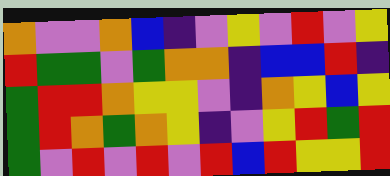[["orange", "violet", "violet", "orange", "blue", "indigo", "violet", "yellow", "violet", "red", "violet", "yellow"], ["red", "green", "green", "violet", "green", "orange", "orange", "indigo", "blue", "blue", "red", "indigo"], ["green", "red", "red", "orange", "yellow", "yellow", "violet", "indigo", "orange", "yellow", "blue", "yellow"], ["green", "red", "orange", "green", "orange", "yellow", "indigo", "violet", "yellow", "red", "green", "red"], ["green", "violet", "red", "violet", "red", "violet", "red", "blue", "red", "yellow", "yellow", "red"]]